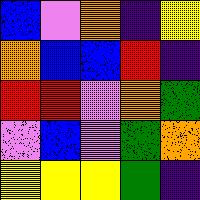[["blue", "violet", "orange", "indigo", "yellow"], ["orange", "blue", "blue", "red", "indigo"], ["red", "red", "violet", "orange", "green"], ["violet", "blue", "violet", "green", "orange"], ["yellow", "yellow", "yellow", "green", "indigo"]]